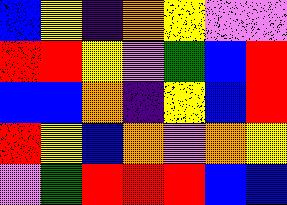[["blue", "yellow", "indigo", "orange", "yellow", "violet", "violet"], ["red", "red", "yellow", "violet", "green", "blue", "red"], ["blue", "blue", "orange", "indigo", "yellow", "blue", "red"], ["red", "yellow", "blue", "orange", "violet", "orange", "yellow"], ["violet", "green", "red", "red", "red", "blue", "blue"]]